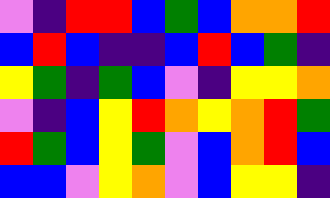[["violet", "indigo", "red", "red", "blue", "green", "blue", "orange", "orange", "red"], ["blue", "red", "blue", "indigo", "indigo", "blue", "red", "blue", "green", "indigo"], ["yellow", "green", "indigo", "green", "blue", "violet", "indigo", "yellow", "yellow", "orange"], ["violet", "indigo", "blue", "yellow", "red", "orange", "yellow", "orange", "red", "green"], ["red", "green", "blue", "yellow", "green", "violet", "blue", "orange", "red", "blue"], ["blue", "blue", "violet", "yellow", "orange", "violet", "blue", "yellow", "yellow", "indigo"]]